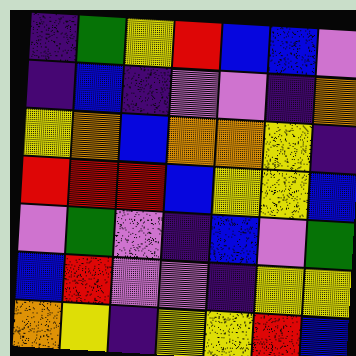[["indigo", "green", "yellow", "red", "blue", "blue", "violet"], ["indigo", "blue", "indigo", "violet", "violet", "indigo", "orange"], ["yellow", "orange", "blue", "orange", "orange", "yellow", "indigo"], ["red", "red", "red", "blue", "yellow", "yellow", "blue"], ["violet", "green", "violet", "indigo", "blue", "violet", "green"], ["blue", "red", "violet", "violet", "indigo", "yellow", "yellow"], ["orange", "yellow", "indigo", "yellow", "yellow", "red", "blue"]]